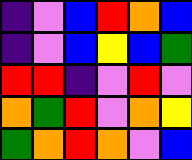[["indigo", "violet", "blue", "red", "orange", "blue"], ["indigo", "violet", "blue", "yellow", "blue", "green"], ["red", "red", "indigo", "violet", "red", "violet"], ["orange", "green", "red", "violet", "orange", "yellow"], ["green", "orange", "red", "orange", "violet", "blue"]]